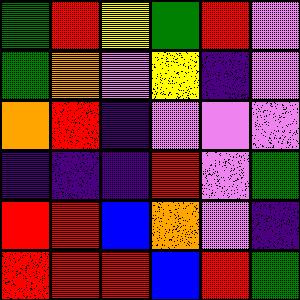[["green", "red", "yellow", "green", "red", "violet"], ["green", "orange", "violet", "yellow", "indigo", "violet"], ["orange", "red", "indigo", "violet", "violet", "violet"], ["indigo", "indigo", "indigo", "red", "violet", "green"], ["red", "red", "blue", "orange", "violet", "indigo"], ["red", "red", "red", "blue", "red", "green"]]